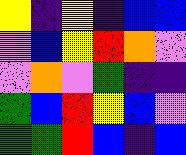[["yellow", "indigo", "yellow", "indigo", "blue", "blue"], ["violet", "blue", "yellow", "red", "orange", "violet"], ["violet", "orange", "violet", "green", "indigo", "indigo"], ["green", "blue", "red", "yellow", "blue", "violet"], ["green", "green", "red", "blue", "indigo", "blue"]]